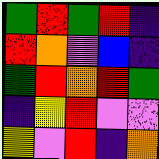[["green", "red", "green", "red", "indigo"], ["red", "orange", "violet", "blue", "indigo"], ["green", "red", "orange", "red", "green"], ["indigo", "yellow", "red", "violet", "violet"], ["yellow", "violet", "red", "indigo", "orange"]]